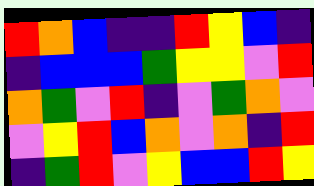[["red", "orange", "blue", "indigo", "indigo", "red", "yellow", "blue", "indigo"], ["indigo", "blue", "blue", "blue", "green", "yellow", "yellow", "violet", "red"], ["orange", "green", "violet", "red", "indigo", "violet", "green", "orange", "violet"], ["violet", "yellow", "red", "blue", "orange", "violet", "orange", "indigo", "red"], ["indigo", "green", "red", "violet", "yellow", "blue", "blue", "red", "yellow"]]